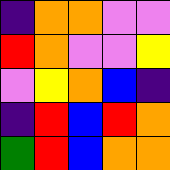[["indigo", "orange", "orange", "violet", "violet"], ["red", "orange", "violet", "violet", "yellow"], ["violet", "yellow", "orange", "blue", "indigo"], ["indigo", "red", "blue", "red", "orange"], ["green", "red", "blue", "orange", "orange"]]